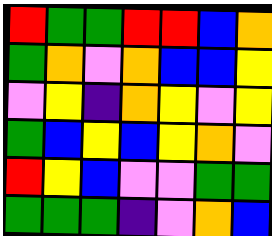[["red", "green", "green", "red", "red", "blue", "orange"], ["green", "orange", "violet", "orange", "blue", "blue", "yellow"], ["violet", "yellow", "indigo", "orange", "yellow", "violet", "yellow"], ["green", "blue", "yellow", "blue", "yellow", "orange", "violet"], ["red", "yellow", "blue", "violet", "violet", "green", "green"], ["green", "green", "green", "indigo", "violet", "orange", "blue"]]